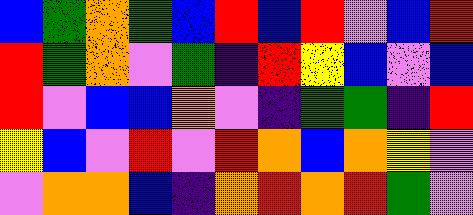[["blue", "green", "orange", "green", "blue", "red", "blue", "red", "violet", "blue", "red"], ["red", "green", "orange", "violet", "green", "indigo", "red", "yellow", "blue", "violet", "blue"], ["red", "violet", "blue", "blue", "orange", "violet", "indigo", "green", "green", "indigo", "red"], ["yellow", "blue", "violet", "red", "violet", "red", "orange", "blue", "orange", "yellow", "violet"], ["violet", "orange", "orange", "blue", "indigo", "orange", "red", "orange", "red", "green", "violet"]]